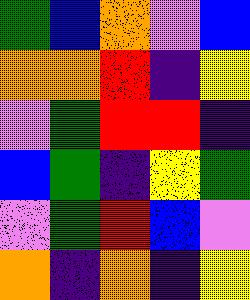[["green", "blue", "orange", "violet", "blue"], ["orange", "orange", "red", "indigo", "yellow"], ["violet", "green", "red", "red", "indigo"], ["blue", "green", "indigo", "yellow", "green"], ["violet", "green", "red", "blue", "violet"], ["orange", "indigo", "orange", "indigo", "yellow"]]